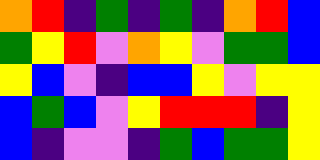[["orange", "red", "indigo", "green", "indigo", "green", "indigo", "orange", "red", "blue"], ["green", "yellow", "red", "violet", "orange", "yellow", "violet", "green", "green", "blue"], ["yellow", "blue", "violet", "indigo", "blue", "blue", "yellow", "violet", "yellow", "yellow"], ["blue", "green", "blue", "violet", "yellow", "red", "red", "red", "indigo", "yellow"], ["blue", "indigo", "violet", "violet", "indigo", "green", "blue", "green", "green", "yellow"]]